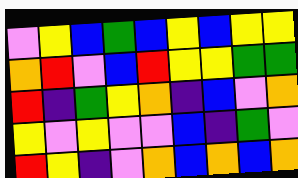[["violet", "yellow", "blue", "green", "blue", "yellow", "blue", "yellow", "yellow"], ["orange", "red", "violet", "blue", "red", "yellow", "yellow", "green", "green"], ["red", "indigo", "green", "yellow", "orange", "indigo", "blue", "violet", "orange"], ["yellow", "violet", "yellow", "violet", "violet", "blue", "indigo", "green", "violet"], ["red", "yellow", "indigo", "violet", "orange", "blue", "orange", "blue", "orange"]]